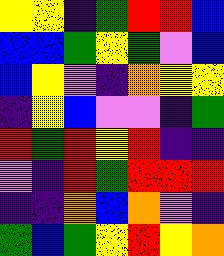[["yellow", "yellow", "indigo", "green", "red", "red", "blue"], ["blue", "blue", "green", "yellow", "green", "violet", "blue"], ["blue", "yellow", "violet", "indigo", "orange", "yellow", "yellow"], ["indigo", "yellow", "blue", "violet", "violet", "indigo", "green"], ["red", "green", "red", "yellow", "red", "indigo", "indigo"], ["violet", "indigo", "red", "green", "red", "red", "red"], ["indigo", "indigo", "orange", "blue", "orange", "violet", "indigo"], ["green", "blue", "green", "yellow", "red", "yellow", "orange"]]